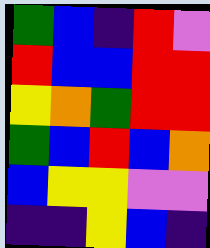[["green", "blue", "indigo", "red", "violet"], ["red", "blue", "blue", "red", "red"], ["yellow", "orange", "green", "red", "red"], ["green", "blue", "red", "blue", "orange"], ["blue", "yellow", "yellow", "violet", "violet"], ["indigo", "indigo", "yellow", "blue", "indigo"]]